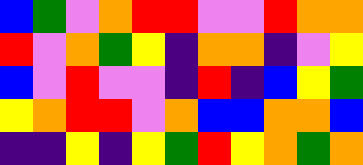[["blue", "green", "violet", "orange", "red", "red", "violet", "violet", "red", "orange", "orange"], ["red", "violet", "orange", "green", "yellow", "indigo", "orange", "orange", "indigo", "violet", "yellow"], ["blue", "violet", "red", "violet", "violet", "indigo", "red", "indigo", "blue", "yellow", "green"], ["yellow", "orange", "red", "red", "violet", "orange", "blue", "blue", "orange", "orange", "blue"], ["indigo", "indigo", "yellow", "indigo", "yellow", "green", "red", "yellow", "orange", "green", "orange"]]